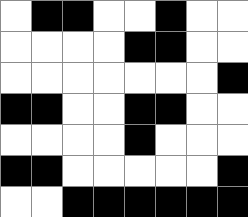[["white", "black", "black", "white", "white", "black", "white", "white"], ["white", "white", "white", "white", "black", "black", "white", "white"], ["white", "white", "white", "white", "white", "white", "white", "black"], ["black", "black", "white", "white", "black", "black", "white", "white"], ["white", "white", "white", "white", "black", "white", "white", "white"], ["black", "black", "white", "white", "white", "white", "white", "black"], ["white", "white", "black", "black", "black", "black", "black", "black"]]